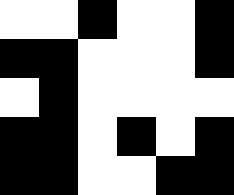[["white", "white", "black", "white", "white", "black"], ["black", "black", "white", "white", "white", "black"], ["white", "black", "white", "white", "white", "white"], ["black", "black", "white", "black", "white", "black"], ["black", "black", "white", "white", "black", "black"]]